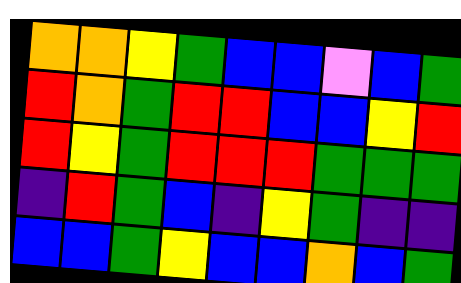[["orange", "orange", "yellow", "green", "blue", "blue", "violet", "blue", "green"], ["red", "orange", "green", "red", "red", "blue", "blue", "yellow", "red"], ["red", "yellow", "green", "red", "red", "red", "green", "green", "green"], ["indigo", "red", "green", "blue", "indigo", "yellow", "green", "indigo", "indigo"], ["blue", "blue", "green", "yellow", "blue", "blue", "orange", "blue", "green"]]